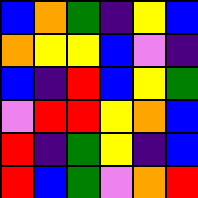[["blue", "orange", "green", "indigo", "yellow", "blue"], ["orange", "yellow", "yellow", "blue", "violet", "indigo"], ["blue", "indigo", "red", "blue", "yellow", "green"], ["violet", "red", "red", "yellow", "orange", "blue"], ["red", "indigo", "green", "yellow", "indigo", "blue"], ["red", "blue", "green", "violet", "orange", "red"]]